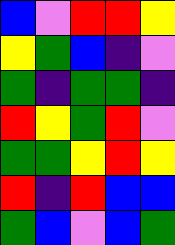[["blue", "violet", "red", "red", "yellow"], ["yellow", "green", "blue", "indigo", "violet"], ["green", "indigo", "green", "green", "indigo"], ["red", "yellow", "green", "red", "violet"], ["green", "green", "yellow", "red", "yellow"], ["red", "indigo", "red", "blue", "blue"], ["green", "blue", "violet", "blue", "green"]]